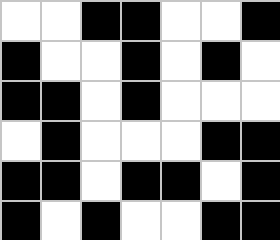[["white", "white", "black", "black", "white", "white", "black"], ["black", "white", "white", "black", "white", "black", "white"], ["black", "black", "white", "black", "white", "white", "white"], ["white", "black", "white", "white", "white", "black", "black"], ["black", "black", "white", "black", "black", "white", "black"], ["black", "white", "black", "white", "white", "black", "black"]]